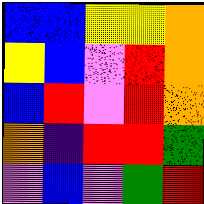[["blue", "blue", "yellow", "yellow", "orange"], ["yellow", "blue", "violet", "red", "orange"], ["blue", "red", "violet", "red", "orange"], ["orange", "indigo", "red", "red", "green"], ["violet", "blue", "violet", "green", "red"]]